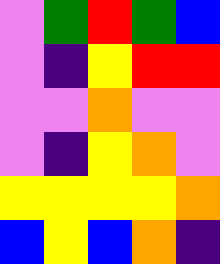[["violet", "green", "red", "green", "blue"], ["violet", "indigo", "yellow", "red", "red"], ["violet", "violet", "orange", "violet", "violet"], ["violet", "indigo", "yellow", "orange", "violet"], ["yellow", "yellow", "yellow", "yellow", "orange"], ["blue", "yellow", "blue", "orange", "indigo"]]